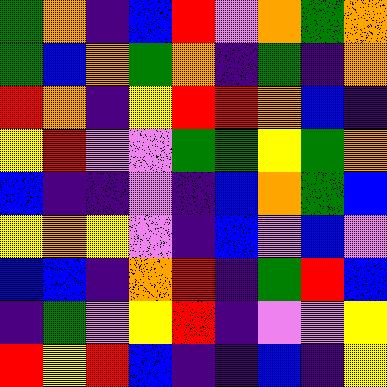[["green", "orange", "indigo", "blue", "red", "violet", "orange", "green", "orange"], ["green", "blue", "orange", "green", "orange", "indigo", "green", "indigo", "orange"], ["red", "orange", "indigo", "yellow", "red", "red", "orange", "blue", "indigo"], ["yellow", "red", "violet", "violet", "green", "green", "yellow", "green", "orange"], ["blue", "indigo", "indigo", "violet", "indigo", "blue", "orange", "green", "blue"], ["yellow", "orange", "yellow", "violet", "indigo", "blue", "violet", "blue", "violet"], ["blue", "blue", "indigo", "orange", "red", "indigo", "green", "red", "blue"], ["indigo", "green", "violet", "yellow", "red", "indigo", "violet", "violet", "yellow"], ["red", "yellow", "red", "blue", "indigo", "indigo", "blue", "indigo", "yellow"]]